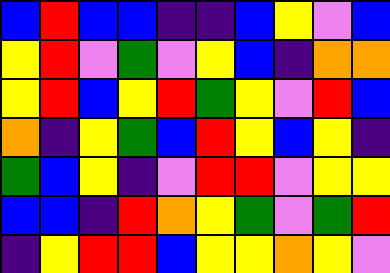[["blue", "red", "blue", "blue", "indigo", "indigo", "blue", "yellow", "violet", "blue"], ["yellow", "red", "violet", "green", "violet", "yellow", "blue", "indigo", "orange", "orange"], ["yellow", "red", "blue", "yellow", "red", "green", "yellow", "violet", "red", "blue"], ["orange", "indigo", "yellow", "green", "blue", "red", "yellow", "blue", "yellow", "indigo"], ["green", "blue", "yellow", "indigo", "violet", "red", "red", "violet", "yellow", "yellow"], ["blue", "blue", "indigo", "red", "orange", "yellow", "green", "violet", "green", "red"], ["indigo", "yellow", "red", "red", "blue", "yellow", "yellow", "orange", "yellow", "violet"]]